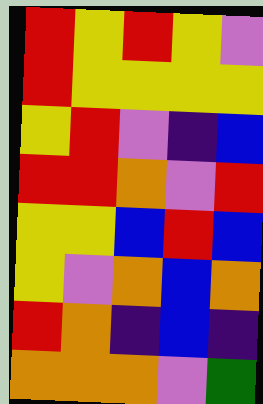[["red", "yellow", "red", "yellow", "violet"], ["red", "yellow", "yellow", "yellow", "yellow"], ["yellow", "red", "violet", "indigo", "blue"], ["red", "red", "orange", "violet", "red"], ["yellow", "yellow", "blue", "red", "blue"], ["yellow", "violet", "orange", "blue", "orange"], ["red", "orange", "indigo", "blue", "indigo"], ["orange", "orange", "orange", "violet", "green"]]